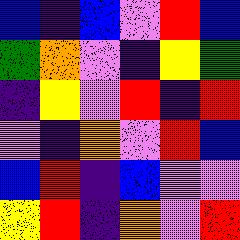[["blue", "indigo", "blue", "violet", "red", "blue"], ["green", "orange", "violet", "indigo", "yellow", "green"], ["indigo", "yellow", "violet", "red", "indigo", "red"], ["violet", "indigo", "orange", "violet", "red", "blue"], ["blue", "red", "indigo", "blue", "violet", "violet"], ["yellow", "red", "indigo", "orange", "violet", "red"]]